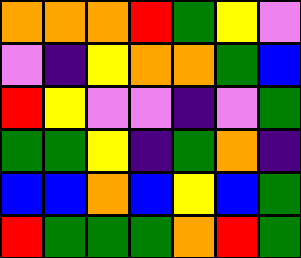[["orange", "orange", "orange", "red", "green", "yellow", "violet"], ["violet", "indigo", "yellow", "orange", "orange", "green", "blue"], ["red", "yellow", "violet", "violet", "indigo", "violet", "green"], ["green", "green", "yellow", "indigo", "green", "orange", "indigo"], ["blue", "blue", "orange", "blue", "yellow", "blue", "green"], ["red", "green", "green", "green", "orange", "red", "green"]]